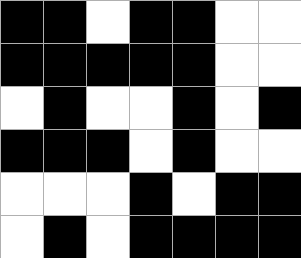[["black", "black", "white", "black", "black", "white", "white"], ["black", "black", "black", "black", "black", "white", "white"], ["white", "black", "white", "white", "black", "white", "black"], ["black", "black", "black", "white", "black", "white", "white"], ["white", "white", "white", "black", "white", "black", "black"], ["white", "black", "white", "black", "black", "black", "black"]]